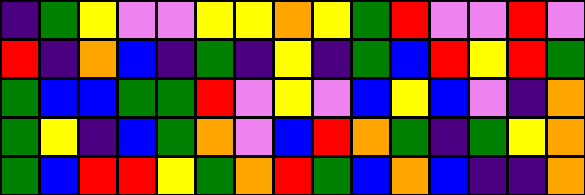[["indigo", "green", "yellow", "violet", "violet", "yellow", "yellow", "orange", "yellow", "green", "red", "violet", "violet", "red", "violet"], ["red", "indigo", "orange", "blue", "indigo", "green", "indigo", "yellow", "indigo", "green", "blue", "red", "yellow", "red", "green"], ["green", "blue", "blue", "green", "green", "red", "violet", "yellow", "violet", "blue", "yellow", "blue", "violet", "indigo", "orange"], ["green", "yellow", "indigo", "blue", "green", "orange", "violet", "blue", "red", "orange", "green", "indigo", "green", "yellow", "orange"], ["green", "blue", "red", "red", "yellow", "green", "orange", "red", "green", "blue", "orange", "blue", "indigo", "indigo", "orange"]]